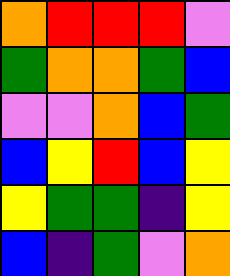[["orange", "red", "red", "red", "violet"], ["green", "orange", "orange", "green", "blue"], ["violet", "violet", "orange", "blue", "green"], ["blue", "yellow", "red", "blue", "yellow"], ["yellow", "green", "green", "indigo", "yellow"], ["blue", "indigo", "green", "violet", "orange"]]